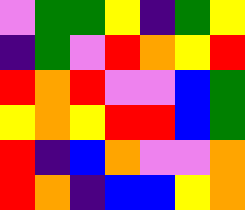[["violet", "green", "green", "yellow", "indigo", "green", "yellow"], ["indigo", "green", "violet", "red", "orange", "yellow", "red"], ["red", "orange", "red", "violet", "violet", "blue", "green"], ["yellow", "orange", "yellow", "red", "red", "blue", "green"], ["red", "indigo", "blue", "orange", "violet", "violet", "orange"], ["red", "orange", "indigo", "blue", "blue", "yellow", "orange"]]